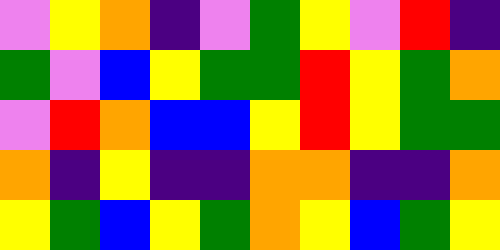[["violet", "yellow", "orange", "indigo", "violet", "green", "yellow", "violet", "red", "indigo"], ["green", "violet", "blue", "yellow", "green", "green", "red", "yellow", "green", "orange"], ["violet", "red", "orange", "blue", "blue", "yellow", "red", "yellow", "green", "green"], ["orange", "indigo", "yellow", "indigo", "indigo", "orange", "orange", "indigo", "indigo", "orange"], ["yellow", "green", "blue", "yellow", "green", "orange", "yellow", "blue", "green", "yellow"]]